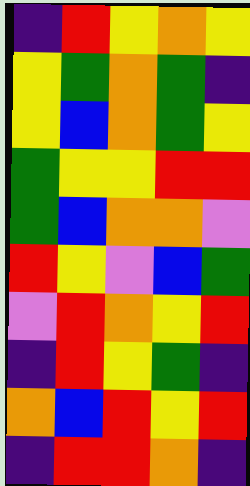[["indigo", "red", "yellow", "orange", "yellow"], ["yellow", "green", "orange", "green", "indigo"], ["yellow", "blue", "orange", "green", "yellow"], ["green", "yellow", "yellow", "red", "red"], ["green", "blue", "orange", "orange", "violet"], ["red", "yellow", "violet", "blue", "green"], ["violet", "red", "orange", "yellow", "red"], ["indigo", "red", "yellow", "green", "indigo"], ["orange", "blue", "red", "yellow", "red"], ["indigo", "red", "red", "orange", "indigo"]]